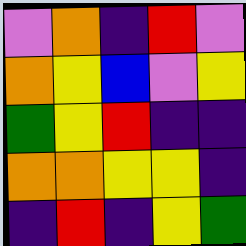[["violet", "orange", "indigo", "red", "violet"], ["orange", "yellow", "blue", "violet", "yellow"], ["green", "yellow", "red", "indigo", "indigo"], ["orange", "orange", "yellow", "yellow", "indigo"], ["indigo", "red", "indigo", "yellow", "green"]]